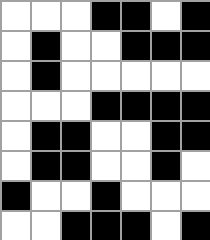[["white", "white", "white", "black", "black", "white", "black"], ["white", "black", "white", "white", "black", "black", "black"], ["white", "black", "white", "white", "white", "white", "white"], ["white", "white", "white", "black", "black", "black", "black"], ["white", "black", "black", "white", "white", "black", "black"], ["white", "black", "black", "white", "white", "black", "white"], ["black", "white", "white", "black", "white", "white", "white"], ["white", "white", "black", "black", "black", "white", "black"]]